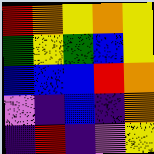[["red", "orange", "yellow", "orange", "yellow"], ["green", "yellow", "green", "blue", "yellow"], ["blue", "blue", "blue", "red", "orange"], ["violet", "indigo", "blue", "indigo", "orange"], ["indigo", "red", "indigo", "violet", "yellow"]]